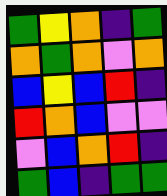[["green", "yellow", "orange", "indigo", "green"], ["orange", "green", "orange", "violet", "orange"], ["blue", "yellow", "blue", "red", "indigo"], ["red", "orange", "blue", "violet", "violet"], ["violet", "blue", "orange", "red", "indigo"], ["green", "blue", "indigo", "green", "green"]]